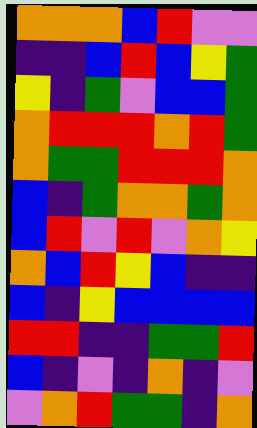[["orange", "orange", "orange", "blue", "red", "violet", "violet"], ["indigo", "indigo", "blue", "red", "blue", "yellow", "green"], ["yellow", "indigo", "green", "violet", "blue", "blue", "green"], ["orange", "red", "red", "red", "orange", "red", "green"], ["orange", "green", "green", "red", "red", "red", "orange"], ["blue", "indigo", "green", "orange", "orange", "green", "orange"], ["blue", "red", "violet", "red", "violet", "orange", "yellow"], ["orange", "blue", "red", "yellow", "blue", "indigo", "indigo"], ["blue", "indigo", "yellow", "blue", "blue", "blue", "blue"], ["red", "red", "indigo", "indigo", "green", "green", "red"], ["blue", "indigo", "violet", "indigo", "orange", "indigo", "violet"], ["violet", "orange", "red", "green", "green", "indigo", "orange"]]